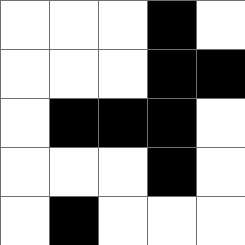[["white", "white", "white", "black", "white"], ["white", "white", "white", "black", "black"], ["white", "black", "black", "black", "white"], ["white", "white", "white", "black", "white"], ["white", "black", "white", "white", "white"]]